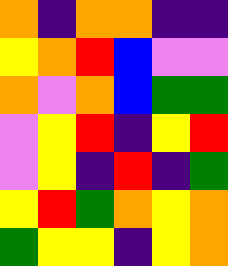[["orange", "indigo", "orange", "orange", "indigo", "indigo"], ["yellow", "orange", "red", "blue", "violet", "violet"], ["orange", "violet", "orange", "blue", "green", "green"], ["violet", "yellow", "red", "indigo", "yellow", "red"], ["violet", "yellow", "indigo", "red", "indigo", "green"], ["yellow", "red", "green", "orange", "yellow", "orange"], ["green", "yellow", "yellow", "indigo", "yellow", "orange"]]